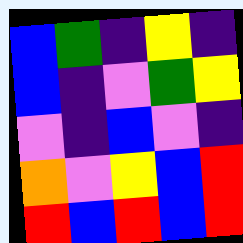[["blue", "green", "indigo", "yellow", "indigo"], ["blue", "indigo", "violet", "green", "yellow"], ["violet", "indigo", "blue", "violet", "indigo"], ["orange", "violet", "yellow", "blue", "red"], ["red", "blue", "red", "blue", "red"]]